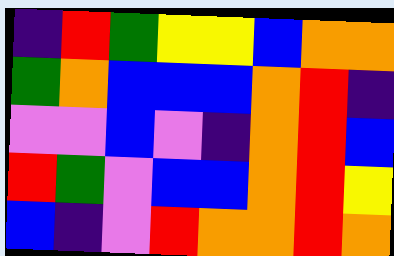[["indigo", "red", "green", "yellow", "yellow", "blue", "orange", "orange"], ["green", "orange", "blue", "blue", "blue", "orange", "red", "indigo"], ["violet", "violet", "blue", "violet", "indigo", "orange", "red", "blue"], ["red", "green", "violet", "blue", "blue", "orange", "red", "yellow"], ["blue", "indigo", "violet", "red", "orange", "orange", "red", "orange"]]